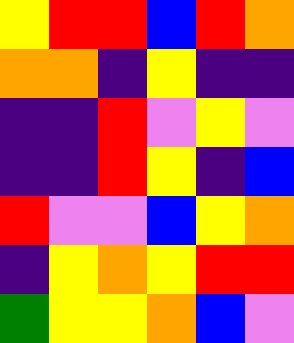[["yellow", "red", "red", "blue", "red", "orange"], ["orange", "orange", "indigo", "yellow", "indigo", "indigo"], ["indigo", "indigo", "red", "violet", "yellow", "violet"], ["indigo", "indigo", "red", "yellow", "indigo", "blue"], ["red", "violet", "violet", "blue", "yellow", "orange"], ["indigo", "yellow", "orange", "yellow", "red", "red"], ["green", "yellow", "yellow", "orange", "blue", "violet"]]